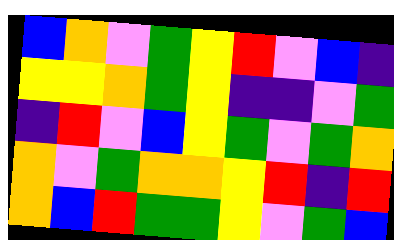[["blue", "orange", "violet", "green", "yellow", "red", "violet", "blue", "indigo"], ["yellow", "yellow", "orange", "green", "yellow", "indigo", "indigo", "violet", "green"], ["indigo", "red", "violet", "blue", "yellow", "green", "violet", "green", "orange"], ["orange", "violet", "green", "orange", "orange", "yellow", "red", "indigo", "red"], ["orange", "blue", "red", "green", "green", "yellow", "violet", "green", "blue"]]